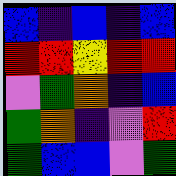[["blue", "indigo", "blue", "indigo", "blue"], ["red", "red", "yellow", "red", "red"], ["violet", "green", "orange", "indigo", "blue"], ["green", "orange", "indigo", "violet", "red"], ["green", "blue", "blue", "violet", "green"]]